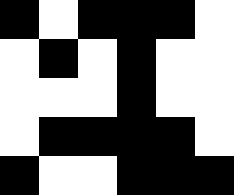[["black", "white", "black", "black", "black", "white"], ["white", "black", "white", "black", "white", "white"], ["white", "white", "white", "black", "white", "white"], ["white", "black", "black", "black", "black", "white"], ["black", "white", "white", "black", "black", "black"]]